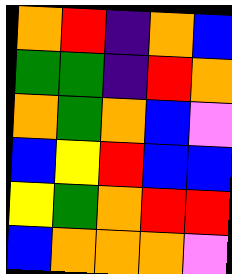[["orange", "red", "indigo", "orange", "blue"], ["green", "green", "indigo", "red", "orange"], ["orange", "green", "orange", "blue", "violet"], ["blue", "yellow", "red", "blue", "blue"], ["yellow", "green", "orange", "red", "red"], ["blue", "orange", "orange", "orange", "violet"]]